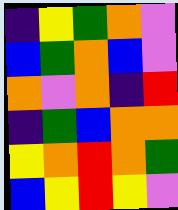[["indigo", "yellow", "green", "orange", "violet"], ["blue", "green", "orange", "blue", "violet"], ["orange", "violet", "orange", "indigo", "red"], ["indigo", "green", "blue", "orange", "orange"], ["yellow", "orange", "red", "orange", "green"], ["blue", "yellow", "red", "yellow", "violet"]]